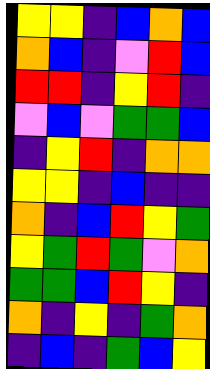[["yellow", "yellow", "indigo", "blue", "orange", "blue"], ["orange", "blue", "indigo", "violet", "red", "blue"], ["red", "red", "indigo", "yellow", "red", "indigo"], ["violet", "blue", "violet", "green", "green", "blue"], ["indigo", "yellow", "red", "indigo", "orange", "orange"], ["yellow", "yellow", "indigo", "blue", "indigo", "indigo"], ["orange", "indigo", "blue", "red", "yellow", "green"], ["yellow", "green", "red", "green", "violet", "orange"], ["green", "green", "blue", "red", "yellow", "indigo"], ["orange", "indigo", "yellow", "indigo", "green", "orange"], ["indigo", "blue", "indigo", "green", "blue", "yellow"]]